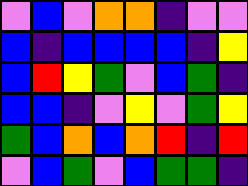[["violet", "blue", "violet", "orange", "orange", "indigo", "violet", "violet"], ["blue", "indigo", "blue", "blue", "blue", "blue", "indigo", "yellow"], ["blue", "red", "yellow", "green", "violet", "blue", "green", "indigo"], ["blue", "blue", "indigo", "violet", "yellow", "violet", "green", "yellow"], ["green", "blue", "orange", "blue", "orange", "red", "indigo", "red"], ["violet", "blue", "green", "violet", "blue", "green", "green", "indigo"]]